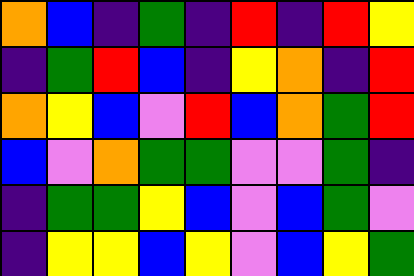[["orange", "blue", "indigo", "green", "indigo", "red", "indigo", "red", "yellow"], ["indigo", "green", "red", "blue", "indigo", "yellow", "orange", "indigo", "red"], ["orange", "yellow", "blue", "violet", "red", "blue", "orange", "green", "red"], ["blue", "violet", "orange", "green", "green", "violet", "violet", "green", "indigo"], ["indigo", "green", "green", "yellow", "blue", "violet", "blue", "green", "violet"], ["indigo", "yellow", "yellow", "blue", "yellow", "violet", "blue", "yellow", "green"]]